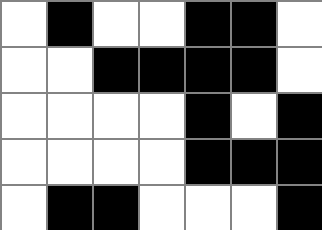[["white", "black", "white", "white", "black", "black", "white"], ["white", "white", "black", "black", "black", "black", "white"], ["white", "white", "white", "white", "black", "white", "black"], ["white", "white", "white", "white", "black", "black", "black"], ["white", "black", "black", "white", "white", "white", "black"]]